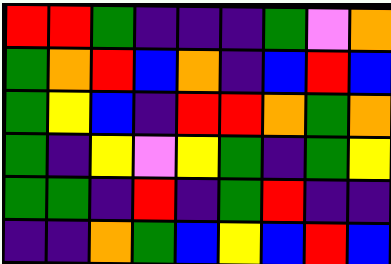[["red", "red", "green", "indigo", "indigo", "indigo", "green", "violet", "orange"], ["green", "orange", "red", "blue", "orange", "indigo", "blue", "red", "blue"], ["green", "yellow", "blue", "indigo", "red", "red", "orange", "green", "orange"], ["green", "indigo", "yellow", "violet", "yellow", "green", "indigo", "green", "yellow"], ["green", "green", "indigo", "red", "indigo", "green", "red", "indigo", "indigo"], ["indigo", "indigo", "orange", "green", "blue", "yellow", "blue", "red", "blue"]]